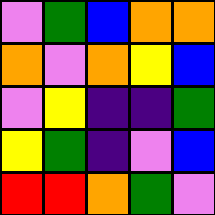[["violet", "green", "blue", "orange", "orange"], ["orange", "violet", "orange", "yellow", "blue"], ["violet", "yellow", "indigo", "indigo", "green"], ["yellow", "green", "indigo", "violet", "blue"], ["red", "red", "orange", "green", "violet"]]